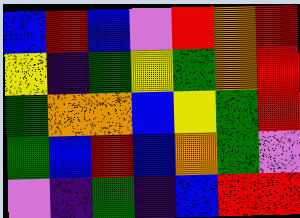[["blue", "red", "blue", "violet", "red", "orange", "red"], ["yellow", "indigo", "green", "yellow", "green", "orange", "red"], ["green", "orange", "orange", "blue", "yellow", "green", "red"], ["green", "blue", "red", "blue", "orange", "green", "violet"], ["violet", "indigo", "green", "indigo", "blue", "red", "red"]]